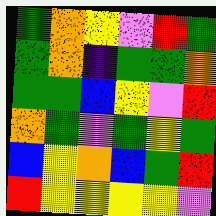[["green", "orange", "yellow", "violet", "red", "green"], ["green", "orange", "indigo", "green", "green", "orange"], ["green", "green", "blue", "yellow", "violet", "red"], ["orange", "green", "violet", "green", "yellow", "green"], ["blue", "yellow", "orange", "blue", "green", "red"], ["red", "yellow", "yellow", "yellow", "yellow", "violet"]]